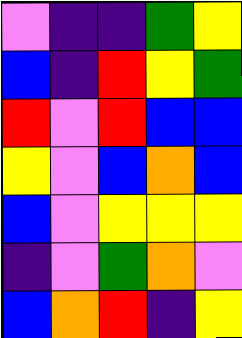[["violet", "indigo", "indigo", "green", "yellow"], ["blue", "indigo", "red", "yellow", "green"], ["red", "violet", "red", "blue", "blue"], ["yellow", "violet", "blue", "orange", "blue"], ["blue", "violet", "yellow", "yellow", "yellow"], ["indigo", "violet", "green", "orange", "violet"], ["blue", "orange", "red", "indigo", "yellow"]]